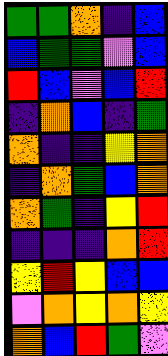[["green", "green", "orange", "indigo", "blue"], ["blue", "green", "green", "violet", "blue"], ["red", "blue", "violet", "blue", "red"], ["indigo", "orange", "blue", "indigo", "green"], ["orange", "indigo", "indigo", "yellow", "orange"], ["indigo", "orange", "green", "blue", "orange"], ["orange", "green", "indigo", "yellow", "red"], ["indigo", "indigo", "indigo", "orange", "red"], ["yellow", "red", "yellow", "blue", "blue"], ["violet", "orange", "yellow", "orange", "yellow"], ["orange", "blue", "red", "green", "violet"]]